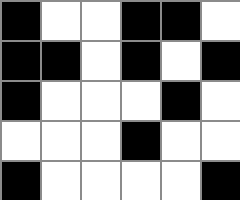[["black", "white", "white", "black", "black", "white"], ["black", "black", "white", "black", "white", "black"], ["black", "white", "white", "white", "black", "white"], ["white", "white", "white", "black", "white", "white"], ["black", "white", "white", "white", "white", "black"]]